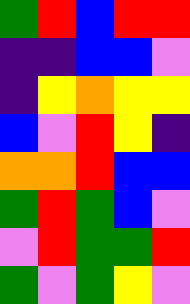[["green", "red", "blue", "red", "red"], ["indigo", "indigo", "blue", "blue", "violet"], ["indigo", "yellow", "orange", "yellow", "yellow"], ["blue", "violet", "red", "yellow", "indigo"], ["orange", "orange", "red", "blue", "blue"], ["green", "red", "green", "blue", "violet"], ["violet", "red", "green", "green", "red"], ["green", "violet", "green", "yellow", "violet"]]